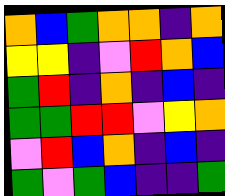[["orange", "blue", "green", "orange", "orange", "indigo", "orange"], ["yellow", "yellow", "indigo", "violet", "red", "orange", "blue"], ["green", "red", "indigo", "orange", "indigo", "blue", "indigo"], ["green", "green", "red", "red", "violet", "yellow", "orange"], ["violet", "red", "blue", "orange", "indigo", "blue", "indigo"], ["green", "violet", "green", "blue", "indigo", "indigo", "green"]]